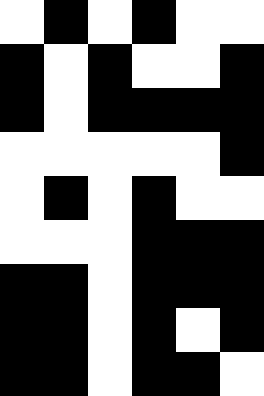[["white", "black", "white", "black", "white", "white"], ["black", "white", "black", "white", "white", "black"], ["black", "white", "black", "black", "black", "black"], ["white", "white", "white", "white", "white", "black"], ["white", "black", "white", "black", "white", "white"], ["white", "white", "white", "black", "black", "black"], ["black", "black", "white", "black", "black", "black"], ["black", "black", "white", "black", "white", "black"], ["black", "black", "white", "black", "black", "white"]]